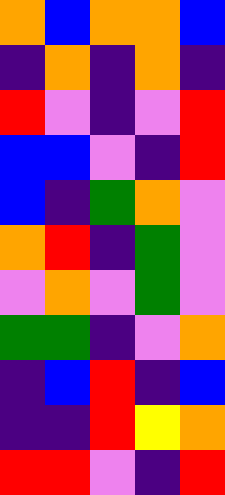[["orange", "blue", "orange", "orange", "blue"], ["indigo", "orange", "indigo", "orange", "indigo"], ["red", "violet", "indigo", "violet", "red"], ["blue", "blue", "violet", "indigo", "red"], ["blue", "indigo", "green", "orange", "violet"], ["orange", "red", "indigo", "green", "violet"], ["violet", "orange", "violet", "green", "violet"], ["green", "green", "indigo", "violet", "orange"], ["indigo", "blue", "red", "indigo", "blue"], ["indigo", "indigo", "red", "yellow", "orange"], ["red", "red", "violet", "indigo", "red"]]